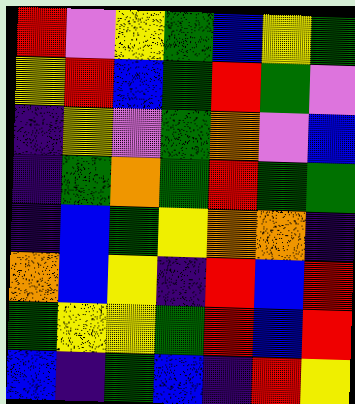[["red", "violet", "yellow", "green", "blue", "yellow", "green"], ["yellow", "red", "blue", "green", "red", "green", "violet"], ["indigo", "yellow", "violet", "green", "orange", "violet", "blue"], ["indigo", "green", "orange", "green", "red", "green", "green"], ["indigo", "blue", "green", "yellow", "orange", "orange", "indigo"], ["orange", "blue", "yellow", "indigo", "red", "blue", "red"], ["green", "yellow", "yellow", "green", "red", "blue", "red"], ["blue", "indigo", "green", "blue", "indigo", "red", "yellow"]]